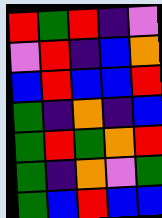[["red", "green", "red", "indigo", "violet"], ["violet", "red", "indigo", "blue", "orange"], ["blue", "red", "blue", "blue", "red"], ["green", "indigo", "orange", "indigo", "blue"], ["green", "red", "green", "orange", "red"], ["green", "indigo", "orange", "violet", "green"], ["green", "blue", "red", "blue", "blue"]]